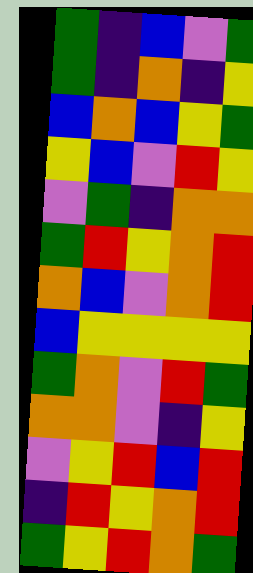[["green", "indigo", "blue", "violet", "green"], ["green", "indigo", "orange", "indigo", "yellow"], ["blue", "orange", "blue", "yellow", "green"], ["yellow", "blue", "violet", "red", "yellow"], ["violet", "green", "indigo", "orange", "orange"], ["green", "red", "yellow", "orange", "red"], ["orange", "blue", "violet", "orange", "red"], ["blue", "yellow", "yellow", "yellow", "yellow"], ["green", "orange", "violet", "red", "green"], ["orange", "orange", "violet", "indigo", "yellow"], ["violet", "yellow", "red", "blue", "red"], ["indigo", "red", "yellow", "orange", "red"], ["green", "yellow", "red", "orange", "green"]]